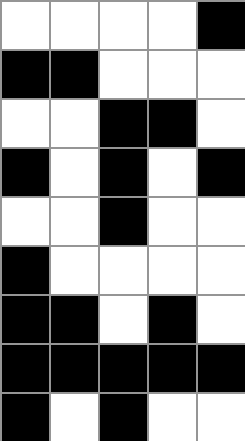[["white", "white", "white", "white", "black"], ["black", "black", "white", "white", "white"], ["white", "white", "black", "black", "white"], ["black", "white", "black", "white", "black"], ["white", "white", "black", "white", "white"], ["black", "white", "white", "white", "white"], ["black", "black", "white", "black", "white"], ["black", "black", "black", "black", "black"], ["black", "white", "black", "white", "white"]]